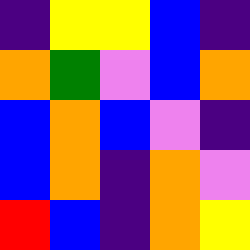[["indigo", "yellow", "yellow", "blue", "indigo"], ["orange", "green", "violet", "blue", "orange"], ["blue", "orange", "blue", "violet", "indigo"], ["blue", "orange", "indigo", "orange", "violet"], ["red", "blue", "indigo", "orange", "yellow"]]